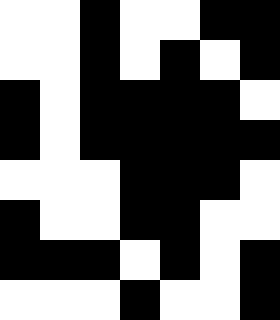[["white", "white", "black", "white", "white", "black", "black"], ["white", "white", "black", "white", "black", "white", "black"], ["black", "white", "black", "black", "black", "black", "white"], ["black", "white", "black", "black", "black", "black", "black"], ["white", "white", "white", "black", "black", "black", "white"], ["black", "white", "white", "black", "black", "white", "white"], ["black", "black", "black", "white", "black", "white", "black"], ["white", "white", "white", "black", "white", "white", "black"]]